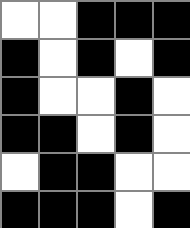[["white", "white", "black", "black", "black"], ["black", "white", "black", "white", "black"], ["black", "white", "white", "black", "white"], ["black", "black", "white", "black", "white"], ["white", "black", "black", "white", "white"], ["black", "black", "black", "white", "black"]]